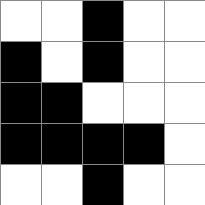[["white", "white", "black", "white", "white"], ["black", "white", "black", "white", "white"], ["black", "black", "white", "white", "white"], ["black", "black", "black", "black", "white"], ["white", "white", "black", "white", "white"]]